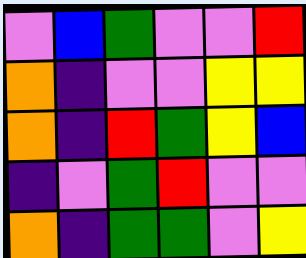[["violet", "blue", "green", "violet", "violet", "red"], ["orange", "indigo", "violet", "violet", "yellow", "yellow"], ["orange", "indigo", "red", "green", "yellow", "blue"], ["indigo", "violet", "green", "red", "violet", "violet"], ["orange", "indigo", "green", "green", "violet", "yellow"]]